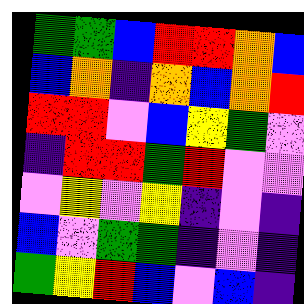[["green", "green", "blue", "red", "red", "orange", "blue"], ["blue", "orange", "indigo", "orange", "blue", "orange", "red"], ["red", "red", "violet", "blue", "yellow", "green", "violet"], ["indigo", "red", "red", "green", "red", "violet", "violet"], ["violet", "yellow", "violet", "yellow", "indigo", "violet", "indigo"], ["blue", "violet", "green", "green", "indigo", "violet", "indigo"], ["green", "yellow", "red", "blue", "violet", "blue", "indigo"]]